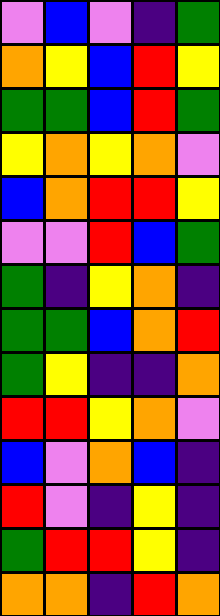[["violet", "blue", "violet", "indigo", "green"], ["orange", "yellow", "blue", "red", "yellow"], ["green", "green", "blue", "red", "green"], ["yellow", "orange", "yellow", "orange", "violet"], ["blue", "orange", "red", "red", "yellow"], ["violet", "violet", "red", "blue", "green"], ["green", "indigo", "yellow", "orange", "indigo"], ["green", "green", "blue", "orange", "red"], ["green", "yellow", "indigo", "indigo", "orange"], ["red", "red", "yellow", "orange", "violet"], ["blue", "violet", "orange", "blue", "indigo"], ["red", "violet", "indigo", "yellow", "indigo"], ["green", "red", "red", "yellow", "indigo"], ["orange", "orange", "indigo", "red", "orange"]]